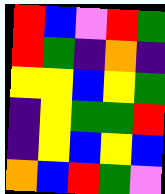[["red", "blue", "violet", "red", "green"], ["red", "green", "indigo", "orange", "indigo"], ["yellow", "yellow", "blue", "yellow", "green"], ["indigo", "yellow", "green", "green", "red"], ["indigo", "yellow", "blue", "yellow", "blue"], ["orange", "blue", "red", "green", "violet"]]